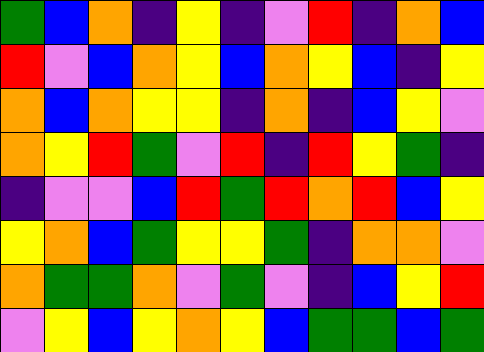[["green", "blue", "orange", "indigo", "yellow", "indigo", "violet", "red", "indigo", "orange", "blue"], ["red", "violet", "blue", "orange", "yellow", "blue", "orange", "yellow", "blue", "indigo", "yellow"], ["orange", "blue", "orange", "yellow", "yellow", "indigo", "orange", "indigo", "blue", "yellow", "violet"], ["orange", "yellow", "red", "green", "violet", "red", "indigo", "red", "yellow", "green", "indigo"], ["indigo", "violet", "violet", "blue", "red", "green", "red", "orange", "red", "blue", "yellow"], ["yellow", "orange", "blue", "green", "yellow", "yellow", "green", "indigo", "orange", "orange", "violet"], ["orange", "green", "green", "orange", "violet", "green", "violet", "indigo", "blue", "yellow", "red"], ["violet", "yellow", "blue", "yellow", "orange", "yellow", "blue", "green", "green", "blue", "green"]]